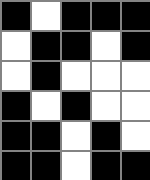[["black", "white", "black", "black", "black"], ["white", "black", "black", "white", "black"], ["white", "black", "white", "white", "white"], ["black", "white", "black", "white", "white"], ["black", "black", "white", "black", "white"], ["black", "black", "white", "black", "black"]]